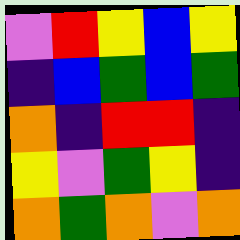[["violet", "red", "yellow", "blue", "yellow"], ["indigo", "blue", "green", "blue", "green"], ["orange", "indigo", "red", "red", "indigo"], ["yellow", "violet", "green", "yellow", "indigo"], ["orange", "green", "orange", "violet", "orange"]]